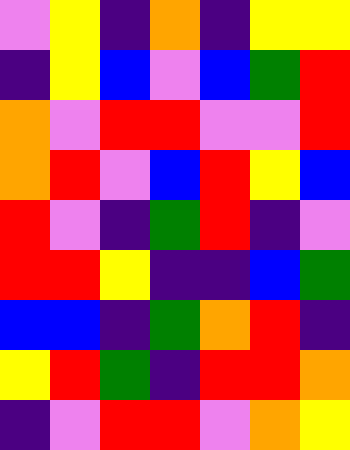[["violet", "yellow", "indigo", "orange", "indigo", "yellow", "yellow"], ["indigo", "yellow", "blue", "violet", "blue", "green", "red"], ["orange", "violet", "red", "red", "violet", "violet", "red"], ["orange", "red", "violet", "blue", "red", "yellow", "blue"], ["red", "violet", "indigo", "green", "red", "indigo", "violet"], ["red", "red", "yellow", "indigo", "indigo", "blue", "green"], ["blue", "blue", "indigo", "green", "orange", "red", "indigo"], ["yellow", "red", "green", "indigo", "red", "red", "orange"], ["indigo", "violet", "red", "red", "violet", "orange", "yellow"]]